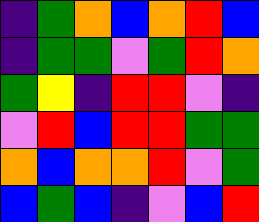[["indigo", "green", "orange", "blue", "orange", "red", "blue"], ["indigo", "green", "green", "violet", "green", "red", "orange"], ["green", "yellow", "indigo", "red", "red", "violet", "indigo"], ["violet", "red", "blue", "red", "red", "green", "green"], ["orange", "blue", "orange", "orange", "red", "violet", "green"], ["blue", "green", "blue", "indigo", "violet", "blue", "red"]]